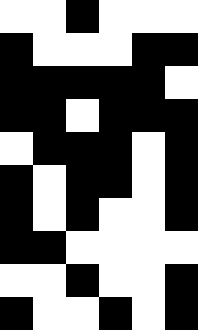[["white", "white", "black", "white", "white", "white"], ["black", "white", "white", "white", "black", "black"], ["black", "black", "black", "black", "black", "white"], ["black", "black", "white", "black", "black", "black"], ["white", "black", "black", "black", "white", "black"], ["black", "white", "black", "black", "white", "black"], ["black", "white", "black", "white", "white", "black"], ["black", "black", "white", "white", "white", "white"], ["white", "white", "black", "white", "white", "black"], ["black", "white", "white", "black", "white", "black"]]